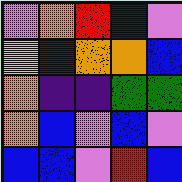[["violet", "orange", "red", "blue", "violet"], ["yellow", "indigo", "orange", "orange", "blue"], ["orange", "indigo", "indigo", "green", "green"], ["orange", "blue", "violet", "blue", "violet"], ["blue", "blue", "violet", "red", "blue"]]